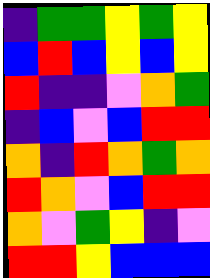[["indigo", "green", "green", "yellow", "green", "yellow"], ["blue", "red", "blue", "yellow", "blue", "yellow"], ["red", "indigo", "indigo", "violet", "orange", "green"], ["indigo", "blue", "violet", "blue", "red", "red"], ["orange", "indigo", "red", "orange", "green", "orange"], ["red", "orange", "violet", "blue", "red", "red"], ["orange", "violet", "green", "yellow", "indigo", "violet"], ["red", "red", "yellow", "blue", "blue", "blue"]]